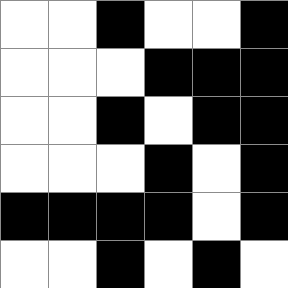[["white", "white", "black", "white", "white", "black"], ["white", "white", "white", "black", "black", "black"], ["white", "white", "black", "white", "black", "black"], ["white", "white", "white", "black", "white", "black"], ["black", "black", "black", "black", "white", "black"], ["white", "white", "black", "white", "black", "white"]]